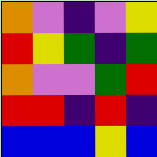[["orange", "violet", "indigo", "violet", "yellow"], ["red", "yellow", "green", "indigo", "green"], ["orange", "violet", "violet", "green", "red"], ["red", "red", "indigo", "red", "indigo"], ["blue", "blue", "blue", "yellow", "blue"]]